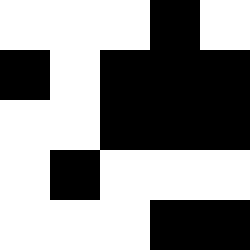[["white", "white", "white", "black", "white"], ["black", "white", "black", "black", "black"], ["white", "white", "black", "black", "black"], ["white", "black", "white", "white", "white"], ["white", "white", "white", "black", "black"]]